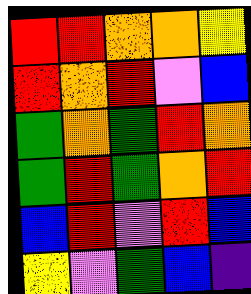[["red", "red", "orange", "orange", "yellow"], ["red", "orange", "red", "violet", "blue"], ["green", "orange", "green", "red", "orange"], ["green", "red", "green", "orange", "red"], ["blue", "red", "violet", "red", "blue"], ["yellow", "violet", "green", "blue", "indigo"]]